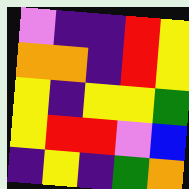[["violet", "indigo", "indigo", "red", "yellow"], ["orange", "orange", "indigo", "red", "yellow"], ["yellow", "indigo", "yellow", "yellow", "green"], ["yellow", "red", "red", "violet", "blue"], ["indigo", "yellow", "indigo", "green", "orange"]]